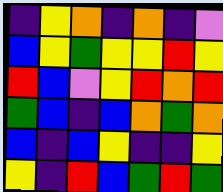[["indigo", "yellow", "orange", "indigo", "orange", "indigo", "violet"], ["blue", "yellow", "green", "yellow", "yellow", "red", "yellow"], ["red", "blue", "violet", "yellow", "red", "orange", "red"], ["green", "blue", "indigo", "blue", "orange", "green", "orange"], ["blue", "indigo", "blue", "yellow", "indigo", "indigo", "yellow"], ["yellow", "indigo", "red", "blue", "green", "red", "green"]]